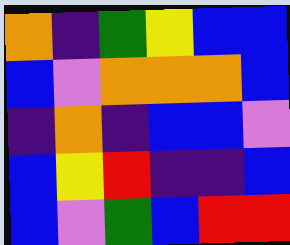[["orange", "indigo", "green", "yellow", "blue", "blue"], ["blue", "violet", "orange", "orange", "orange", "blue"], ["indigo", "orange", "indigo", "blue", "blue", "violet"], ["blue", "yellow", "red", "indigo", "indigo", "blue"], ["blue", "violet", "green", "blue", "red", "red"]]